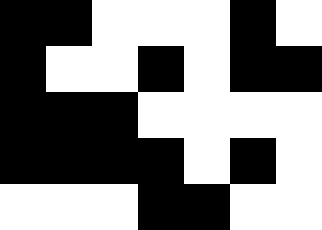[["black", "black", "white", "white", "white", "black", "white"], ["black", "white", "white", "black", "white", "black", "black"], ["black", "black", "black", "white", "white", "white", "white"], ["black", "black", "black", "black", "white", "black", "white"], ["white", "white", "white", "black", "black", "white", "white"]]